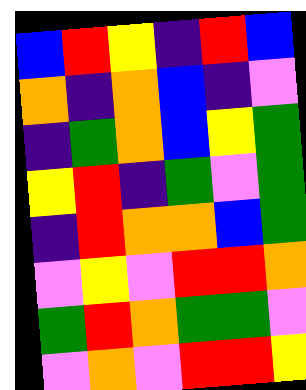[["blue", "red", "yellow", "indigo", "red", "blue"], ["orange", "indigo", "orange", "blue", "indigo", "violet"], ["indigo", "green", "orange", "blue", "yellow", "green"], ["yellow", "red", "indigo", "green", "violet", "green"], ["indigo", "red", "orange", "orange", "blue", "green"], ["violet", "yellow", "violet", "red", "red", "orange"], ["green", "red", "orange", "green", "green", "violet"], ["violet", "orange", "violet", "red", "red", "yellow"]]